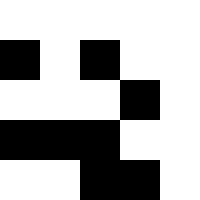[["white", "white", "white", "white", "white"], ["black", "white", "black", "white", "white"], ["white", "white", "white", "black", "white"], ["black", "black", "black", "white", "white"], ["white", "white", "black", "black", "white"]]